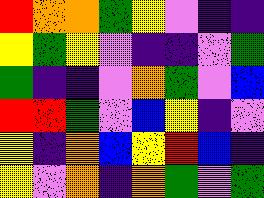[["red", "orange", "orange", "green", "yellow", "violet", "indigo", "indigo"], ["yellow", "green", "yellow", "violet", "indigo", "indigo", "violet", "green"], ["green", "indigo", "indigo", "violet", "orange", "green", "violet", "blue"], ["red", "red", "green", "violet", "blue", "yellow", "indigo", "violet"], ["yellow", "indigo", "orange", "blue", "yellow", "red", "blue", "indigo"], ["yellow", "violet", "orange", "indigo", "orange", "green", "violet", "green"]]